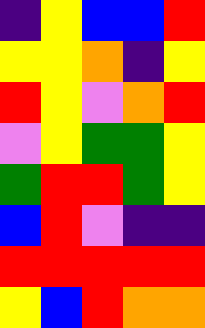[["indigo", "yellow", "blue", "blue", "red"], ["yellow", "yellow", "orange", "indigo", "yellow"], ["red", "yellow", "violet", "orange", "red"], ["violet", "yellow", "green", "green", "yellow"], ["green", "red", "red", "green", "yellow"], ["blue", "red", "violet", "indigo", "indigo"], ["red", "red", "red", "red", "red"], ["yellow", "blue", "red", "orange", "orange"]]